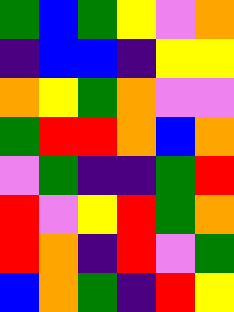[["green", "blue", "green", "yellow", "violet", "orange"], ["indigo", "blue", "blue", "indigo", "yellow", "yellow"], ["orange", "yellow", "green", "orange", "violet", "violet"], ["green", "red", "red", "orange", "blue", "orange"], ["violet", "green", "indigo", "indigo", "green", "red"], ["red", "violet", "yellow", "red", "green", "orange"], ["red", "orange", "indigo", "red", "violet", "green"], ["blue", "orange", "green", "indigo", "red", "yellow"]]